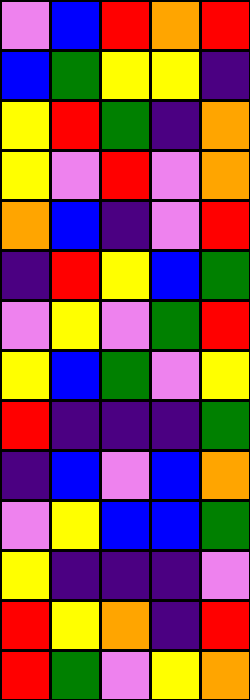[["violet", "blue", "red", "orange", "red"], ["blue", "green", "yellow", "yellow", "indigo"], ["yellow", "red", "green", "indigo", "orange"], ["yellow", "violet", "red", "violet", "orange"], ["orange", "blue", "indigo", "violet", "red"], ["indigo", "red", "yellow", "blue", "green"], ["violet", "yellow", "violet", "green", "red"], ["yellow", "blue", "green", "violet", "yellow"], ["red", "indigo", "indigo", "indigo", "green"], ["indigo", "blue", "violet", "blue", "orange"], ["violet", "yellow", "blue", "blue", "green"], ["yellow", "indigo", "indigo", "indigo", "violet"], ["red", "yellow", "orange", "indigo", "red"], ["red", "green", "violet", "yellow", "orange"]]